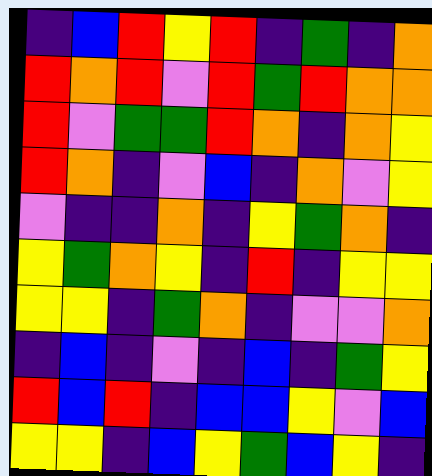[["indigo", "blue", "red", "yellow", "red", "indigo", "green", "indigo", "orange"], ["red", "orange", "red", "violet", "red", "green", "red", "orange", "orange"], ["red", "violet", "green", "green", "red", "orange", "indigo", "orange", "yellow"], ["red", "orange", "indigo", "violet", "blue", "indigo", "orange", "violet", "yellow"], ["violet", "indigo", "indigo", "orange", "indigo", "yellow", "green", "orange", "indigo"], ["yellow", "green", "orange", "yellow", "indigo", "red", "indigo", "yellow", "yellow"], ["yellow", "yellow", "indigo", "green", "orange", "indigo", "violet", "violet", "orange"], ["indigo", "blue", "indigo", "violet", "indigo", "blue", "indigo", "green", "yellow"], ["red", "blue", "red", "indigo", "blue", "blue", "yellow", "violet", "blue"], ["yellow", "yellow", "indigo", "blue", "yellow", "green", "blue", "yellow", "indigo"]]